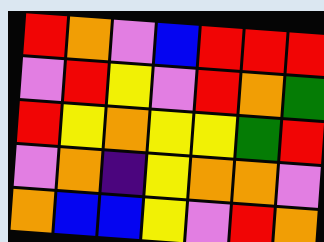[["red", "orange", "violet", "blue", "red", "red", "red"], ["violet", "red", "yellow", "violet", "red", "orange", "green"], ["red", "yellow", "orange", "yellow", "yellow", "green", "red"], ["violet", "orange", "indigo", "yellow", "orange", "orange", "violet"], ["orange", "blue", "blue", "yellow", "violet", "red", "orange"]]